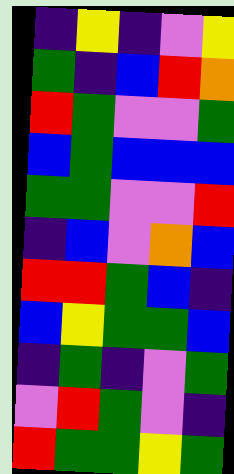[["indigo", "yellow", "indigo", "violet", "yellow"], ["green", "indigo", "blue", "red", "orange"], ["red", "green", "violet", "violet", "green"], ["blue", "green", "blue", "blue", "blue"], ["green", "green", "violet", "violet", "red"], ["indigo", "blue", "violet", "orange", "blue"], ["red", "red", "green", "blue", "indigo"], ["blue", "yellow", "green", "green", "blue"], ["indigo", "green", "indigo", "violet", "green"], ["violet", "red", "green", "violet", "indigo"], ["red", "green", "green", "yellow", "green"]]